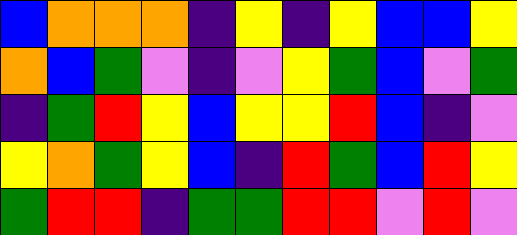[["blue", "orange", "orange", "orange", "indigo", "yellow", "indigo", "yellow", "blue", "blue", "yellow"], ["orange", "blue", "green", "violet", "indigo", "violet", "yellow", "green", "blue", "violet", "green"], ["indigo", "green", "red", "yellow", "blue", "yellow", "yellow", "red", "blue", "indigo", "violet"], ["yellow", "orange", "green", "yellow", "blue", "indigo", "red", "green", "blue", "red", "yellow"], ["green", "red", "red", "indigo", "green", "green", "red", "red", "violet", "red", "violet"]]